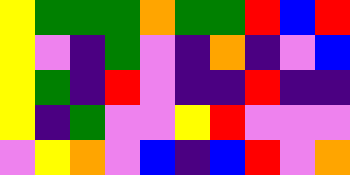[["yellow", "green", "green", "green", "orange", "green", "green", "red", "blue", "red"], ["yellow", "violet", "indigo", "green", "violet", "indigo", "orange", "indigo", "violet", "blue"], ["yellow", "green", "indigo", "red", "violet", "indigo", "indigo", "red", "indigo", "indigo"], ["yellow", "indigo", "green", "violet", "violet", "yellow", "red", "violet", "violet", "violet"], ["violet", "yellow", "orange", "violet", "blue", "indigo", "blue", "red", "violet", "orange"]]